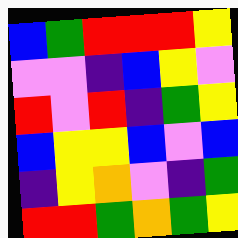[["blue", "green", "red", "red", "red", "yellow"], ["violet", "violet", "indigo", "blue", "yellow", "violet"], ["red", "violet", "red", "indigo", "green", "yellow"], ["blue", "yellow", "yellow", "blue", "violet", "blue"], ["indigo", "yellow", "orange", "violet", "indigo", "green"], ["red", "red", "green", "orange", "green", "yellow"]]